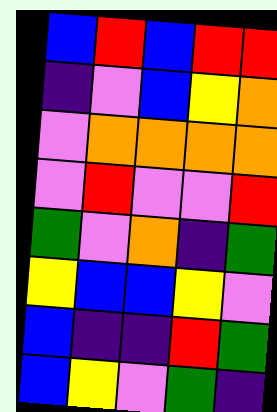[["blue", "red", "blue", "red", "red"], ["indigo", "violet", "blue", "yellow", "orange"], ["violet", "orange", "orange", "orange", "orange"], ["violet", "red", "violet", "violet", "red"], ["green", "violet", "orange", "indigo", "green"], ["yellow", "blue", "blue", "yellow", "violet"], ["blue", "indigo", "indigo", "red", "green"], ["blue", "yellow", "violet", "green", "indigo"]]